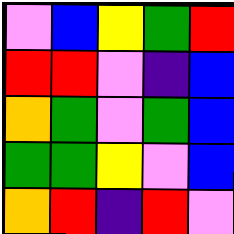[["violet", "blue", "yellow", "green", "red"], ["red", "red", "violet", "indigo", "blue"], ["orange", "green", "violet", "green", "blue"], ["green", "green", "yellow", "violet", "blue"], ["orange", "red", "indigo", "red", "violet"]]